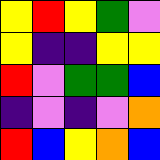[["yellow", "red", "yellow", "green", "violet"], ["yellow", "indigo", "indigo", "yellow", "yellow"], ["red", "violet", "green", "green", "blue"], ["indigo", "violet", "indigo", "violet", "orange"], ["red", "blue", "yellow", "orange", "blue"]]